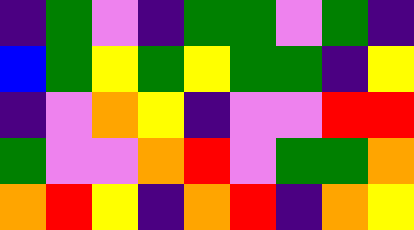[["indigo", "green", "violet", "indigo", "green", "green", "violet", "green", "indigo"], ["blue", "green", "yellow", "green", "yellow", "green", "green", "indigo", "yellow"], ["indigo", "violet", "orange", "yellow", "indigo", "violet", "violet", "red", "red"], ["green", "violet", "violet", "orange", "red", "violet", "green", "green", "orange"], ["orange", "red", "yellow", "indigo", "orange", "red", "indigo", "orange", "yellow"]]